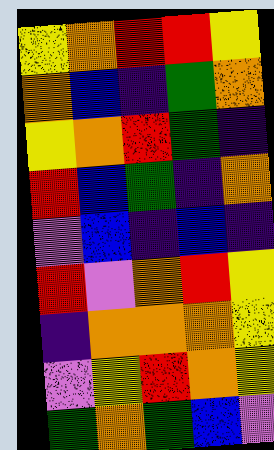[["yellow", "orange", "red", "red", "yellow"], ["orange", "blue", "indigo", "green", "orange"], ["yellow", "orange", "red", "green", "indigo"], ["red", "blue", "green", "indigo", "orange"], ["violet", "blue", "indigo", "blue", "indigo"], ["red", "violet", "orange", "red", "yellow"], ["indigo", "orange", "orange", "orange", "yellow"], ["violet", "yellow", "red", "orange", "yellow"], ["green", "orange", "green", "blue", "violet"]]